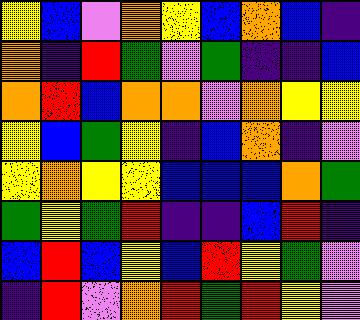[["yellow", "blue", "violet", "orange", "yellow", "blue", "orange", "blue", "indigo"], ["orange", "indigo", "red", "green", "violet", "green", "indigo", "indigo", "blue"], ["orange", "red", "blue", "orange", "orange", "violet", "orange", "yellow", "yellow"], ["yellow", "blue", "green", "yellow", "indigo", "blue", "orange", "indigo", "violet"], ["yellow", "orange", "yellow", "yellow", "blue", "blue", "blue", "orange", "green"], ["green", "yellow", "green", "red", "indigo", "indigo", "blue", "red", "indigo"], ["blue", "red", "blue", "yellow", "blue", "red", "yellow", "green", "violet"], ["indigo", "red", "violet", "orange", "red", "green", "red", "yellow", "violet"]]